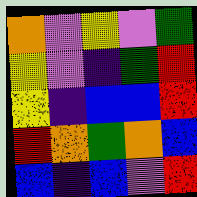[["orange", "violet", "yellow", "violet", "green"], ["yellow", "violet", "indigo", "green", "red"], ["yellow", "indigo", "blue", "blue", "red"], ["red", "orange", "green", "orange", "blue"], ["blue", "indigo", "blue", "violet", "red"]]